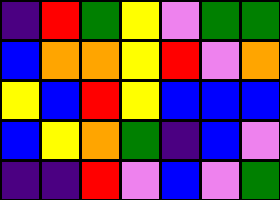[["indigo", "red", "green", "yellow", "violet", "green", "green"], ["blue", "orange", "orange", "yellow", "red", "violet", "orange"], ["yellow", "blue", "red", "yellow", "blue", "blue", "blue"], ["blue", "yellow", "orange", "green", "indigo", "blue", "violet"], ["indigo", "indigo", "red", "violet", "blue", "violet", "green"]]